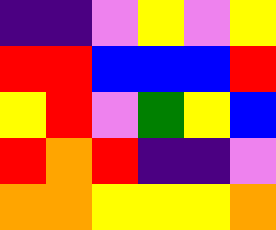[["indigo", "indigo", "violet", "yellow", "violet", "yellow"], ["red", "red", "blue", "blue", "blue", "red"], ["yellow", "red", "violet", "green", "yellow", "blue"], ["red", "orange", "red", "indigo", "indigo", "violet"], ["orange", "orange", "yellow", "yellow", "yellow", "orange"]]